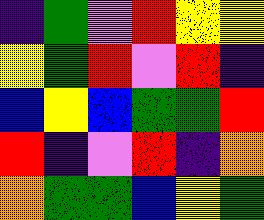[["indigo", "green", "violet", "red", "yellow", "yellow"], ["yellow", "green", "red", "violet", "red", "indigo"], ["blue", "yellow", "blue", "green", "green", "red"], ["red", "indigo", "violet", "red", "indigo", "orange"], ["orange", "green", "green", "blue", "yellow", "green"]]